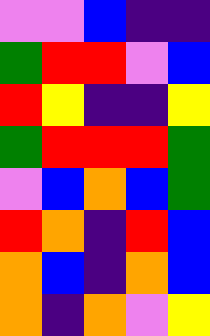[["violet", "violet", "blue", "indigo", "indigo"], ["green", "red", "red", "violet", "blue"], ["red", "yellow", "indigo", "indigo", "yellow"], ["green", "red", "red", "red", "green"], ["violet", "blue", "orange", "blue", "green"], ["red", "orange", "indigo", "red", "blue"], ["orange", "blue", "indigo", "orange", "blue"], ["orange", "indigo", "orange", "violet", "yellow"]]